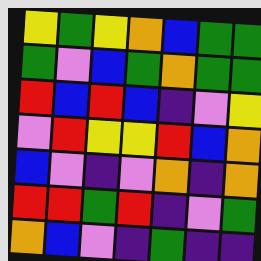[["yellow", "green", "yellow", "orange", "blue", "green", "green"], ["green", "violet", "blue", "green", "orange", "green", "green"], ["red", "blue", "red", "blue", "indigo", "violet", "yellow"], ["violet", "red", "yellow", "yellow", "red", "blue", "orange"], ["blue", "violet", "indigo", "violet", "orange", "indigo", "orange"], ["red", "red", "green", "red", "indigo", "violet", "green"], ["orange", "blue", "violet", "indigo", "green", "indigo", "indigo"]]